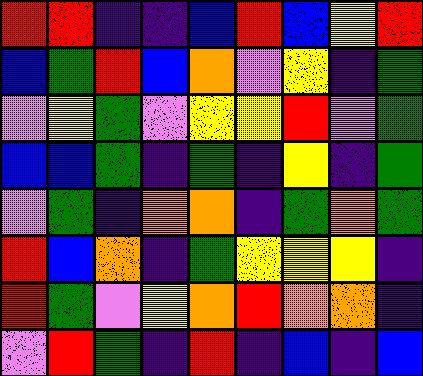[["red", "red", "indigo", "indigo", "blue", "red", "blue", "yellow", "red"], ["blue", "green", "red", "blue", "orange", "violet", "yellow", "indigo", "green"], ["violet", "yellow", "green", "violet", "yellow", "yellow", "red", "violet", "green"], ["blue", "blue", "green", "indigo", "green", "indigo", "yellow", "indigo", "green"], ["violet", "green", "indigo", "orange", "orange", "indigo", "green", "orange", "green"], ["red", "blue", "orange", "indigo", "green", "yellow", "yellow", "yellow", "indigo"], ["red", "green", "violet", "yellow", "orange", "red", "orange", "orange", "indigo"], ["violet", "red", "green", "indigo", "red", "indigo", "blue", "indigo", "blue"]]